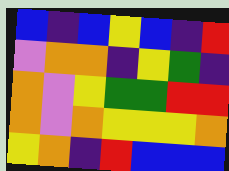[["blue", "indigo", "blue", "yellow", "blue", "indigo", "red"], ["violet", "orange", "orange", "indigo", "yellow", "green", "indigo"], ["orange", "violet", "yellow", "green", "green", "red", "red"], ["orange", "violet", "orange", "yellow", "yellow", "yellow", "orange"], ["yellow", "orange", "indigo", "red", "blue", "blue", "blue"]]